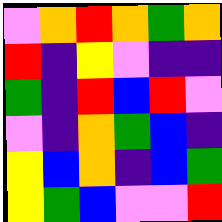[["violet", "orange", "red", "orange", "green", "orange"], ["red", "indigo", "yellow", "violet", "indigo", "indigo"], ["green", "indigo", "red", "blue", "red", "violet"], ["violet", "indigo", "orange", "green", "blue", "indigo"], ["yellow", "blue", "orange", "indigo", "blue", "green"], ["yellow", "green", "blue", "violet", "violet", "red"]]